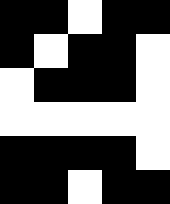[["black", "black", "white", "black", "black"], ["black", "white", "black", "black", "white"], ["white", "black", "black", "black", "white"], ["white", "white", "white", "white", "white"], ["black", "black", "black", "black", "white"], ["black", "black", "white", "black", "black"]]